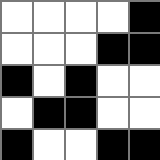[["white", "white", "white", "white", "black"], ["white", "white", "white", "black", "black"], ["black", "white", "black", "white", "white"], ["white", "black", "black", "white", "white"], ["black", "white", "white", "black", "black"]]